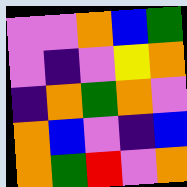[["violet", "violet", "orange", "blue", "green"], ["violet", "indigo", "violet", "yellow", "orange"], ["indigo", "orange", "green", "orange", "violet"], ["orange", "blue", "violet", "indigo", "blue"], ["orange", "green", "red", "violet", "orange"]]